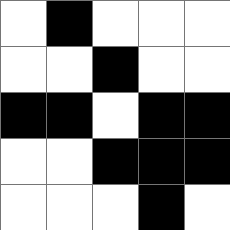[["white", "black", "white", "white", "white"], ["white", "white", "black", "white", "white"], ["black", "black", "white", "black", "black"], ["white", "white", "black", "black", "black"], ["white", "white", "white", "black", "white"]]